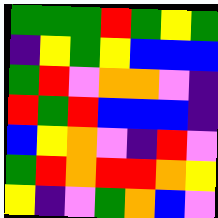[["green", "green", "green", "red", "green", "yellow", "green"], ["indigo", "yellow", "green", "yellow", "blue", "blue", "blue"], ["green", "red", "violet", "orange", "orange", "violet", "indigo"], ["red", "green", "red", "blue", "blue", "blue", "indigo"], ["blue", "yellow", "orange", "violet", "indigo", "red", "violet"], ["green", "red", "orange", "red", "red", "orange", "yellow"], ["yellow", "indigo", "violet", "green", "orange", "blue", "violet"]]